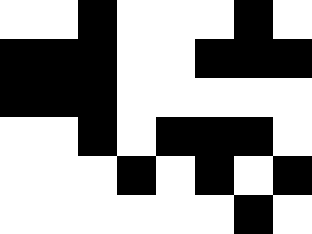[["white", "white", "black", "white", "white", "white", "black", "white"], ["black", "black", "black", "white", "white", "black", "black", "black"], ["black", "black", "black", "white", "white", "white", "white", "white"], ["white", "white", "black", "white", "black", "black", "black", "white"], ["white", "white", "white", "black", "white", "black", "white", "black"], ["white", "white", "white", "white", "white", "white", "black", "white"]]